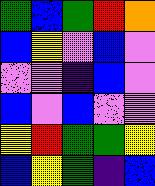[["green", "blue", "green", "red", "orange"], ["blue", "yellow", "violet", "blue", "violet"], ["violet", "violet", "indigo", "blue", "violet"], ["blue", "violet", "blue", "violet", "violet"], ["yellow", "red", "green", "green", "yellow"], ["blue", "yellow", "green", "indigo", "blue"]]